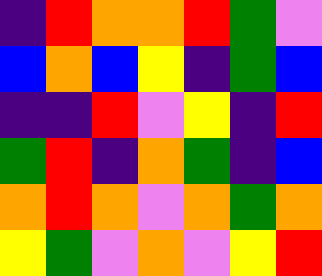[["indigo", "red", "orange", "orange", "red", "green", "violet"], ["blue", "orange", "blue", "yellow", "indigo", "green", "blue"], ["indigo", "indigo", "red", "violet", "yellow", "indigo", "red"], ["green", "red", "indigo", "orange", "green", "indigo", "blue"], ["orange", "red", "orange", "violet", "orange", "green", "orange"], ["yellow", "green", "violet", "orange", "violet", "yellow", "red"]]